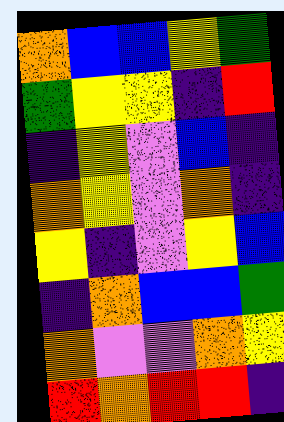[["orange", "blue", "blue", "yellow", "green"], ["green", "yellow", "yellow", "indigo", "red"], ["indigo", "yellow", "violet", "blue", "indigo"], ["orange", "yellow", "violet", "orange", "indigo"], ["yellow", "indigo", "violet", "yellow", "blue"], ["indigo", "orange", "blue", "blue", "green"], ["orange", "violet", "violet", "orange", "yellow"], ["red", "orange", "red", "red", "indigo"]]